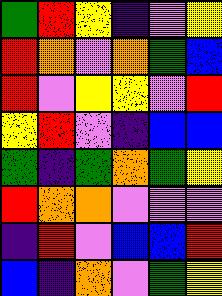[["green", "red", "yellow", "indigo", "violet", "yellow"], ["red", "orange", "violet", "orange", "green", "blue"], ["red", "violet", "yellow", "yellow", "violet", "red"], ["yellow", "red", "violet", "indigo", "blue", "blue"], ["green", "indigo", "green", "orange", "green", "yellow"], ["red", "orange", "orange", "violet", "violet", "violet"], ["indigo", "red", "violet", "blue", "blue", "red"], ["blue", "indigo", "orange", "violet", "green", "yellow"]]